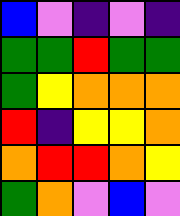[["blue", "violet", "indigo", "violet", "indigo"], ["green", "green", "red", "green", "green"], ["green", "yellow", "orange", "orange", "orange"], ["red", "indigo", "yellow", "yellow", "orange"], ["orange", "red", "red", "orange", "yellow"], ["green", "orange", "violet", "blue", "violet"]]